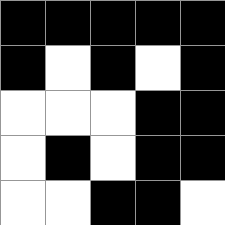[["black", "black", "black", "black", "black"], ["black", "white", "black", "white", "black"], ["white", "white", "white", "black", "black"], ["white", "black", "white", "black", "black"], ["white", "white", "black", "black", "white"]]